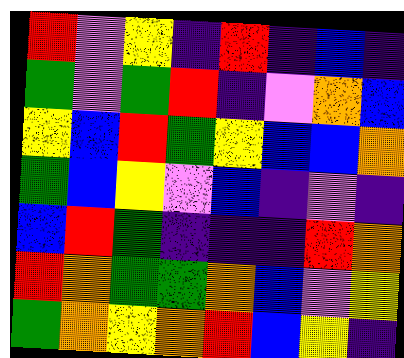[["red", "violet", "yellow", "indigo", "red", "indigo", "blue", "indigo"], ["green", "violet", "green", "red", "indigo", "violet", "orange", "blue"], ["yellow", "blue", "red", "green", "yellow", "blue", "blue", "orange"], ["green", "blue", "yellow", "violet", "blue", "indigo", "violet", "indigo"], ["blue", "red", "green", "indigo", "indigo", "indigo", "red", "orange"], ["red", "orange", "green", "green", "orange", "blue", "violet", "yellow"], ["green", "orange", "yellow", "orange", "red", "blue", "yellow", "indigo"]]